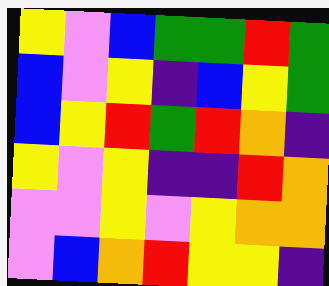[["yellow", "violet", "blue", "green", "green", "red", "green"], ["blue", "violet", "yellow", "indigo", "blue", "yellow", "green"], ["blue", "yellow", "red", "green", "red", "orange", "indigo"], ["yellow", "violet", "yellow", "indigo", "indigo", "red", "orange"], ["violet", "violet", "yellow", "violet", "yellow", "orange", "orange"], ["violet", "blue", "orange", "red", "yellow", "yellow", "indigo"]]